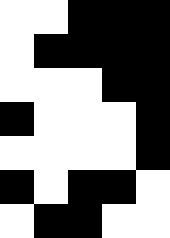[["white", "white", "black", "black", "black"], ["white", "black", "black", "black", "black"], ["white", "white", "white", "black", "black"], ["black", "white", "white", "white", "black"], ["white", "white", "white", "white", "black"], ["black", "white", "black", "black", "white"], ["white", "black", "black", "white", "white"]]